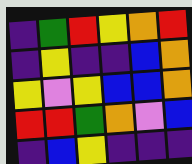[["indigo", "green", "red", "yellow", "orange", "red"], ["indigo", "yellow", "indigo", "indigo", "blue", "orange"], ["yellow", "violet", "yellow", "blue", "blue", "orange"], ["red", "red", "green", "orange", "violet", "blue"], ["indigo", "blue", "yellow", "indigo", "indigo", "indigo"]]